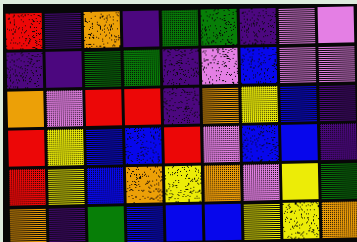[["red", "indigo", "orange", "indigo", "green", "green", "indigo", "violet", "violet"], ["indigo", "indigo", "green", "green", "indigo", "violet", "blue", "violet", "violet"], ["orange", "violet", "red", "red", "indigo", "orange", "yellow", "blue", "indigo"], ["red", "yellow", "blue", "blue", "red", "violet", "blue", "blue", "indigo"], ["red", "yellow", "blue", "orange", "yellow", "orange", "violet", "yellow", "green"], ["orange", "indigo", "green", "blue", "blue", "blue", "yellow", "yellow", "orange"]]